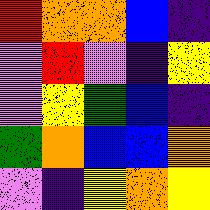[["red", "orange", "orange", "blue", "indigo"], ["violet", "red", "violet", "indigo", "yellow"], ["violet", "yellow", "green", "blue", "indigo"], ["green", "orange", "blue", "blue", "orange"], ["violet", "indigo", "yellow", "orange", "yellow"]]